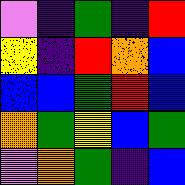[["violet", "indigo", "green", "indigo", "red"], ["yellow", "indigo", "red", "orange", "blue"], ["blue", "blue", "green", "red", "blue"], ["orange", "green", "yellow", "blue", "green"], ["violet", "orange", "green", "indigo", "blue"]]